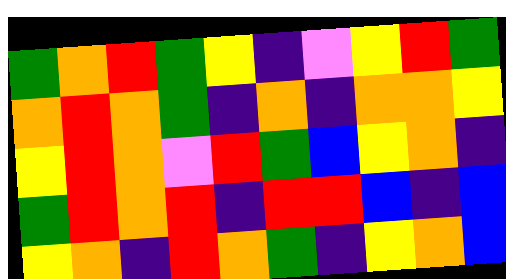[["green", "orange", "red", "green", "yellow", "indigo", "violet", "yellow", "red", "green"], ["orange", "red", "orange", "green", "indigo", "orange", "indigo", "orange", "orange", "yellow"], ["yellow", "red", "orange", "violet", "red", "green", "blue", "yellow", "orange", "indigo"], ["green", "red", "orange", "red", "indigo", "red", "red", "blue", "indigo", "blue"], ["yellow", "orange", "indigo", "red", "orange", "green", "indigo", "yellow", "orange", "blue"]]